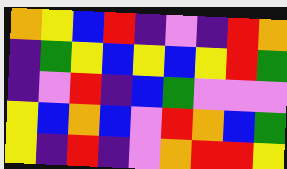[["orange", "yellow", "blue", "red", "indigo", "violet", "indigo", "red", "orange"], ["indigo", "green", "yellow", "blue", "yellow", "blue", "yellow", "red", "green"], ["indigo", "violet", "red", "indigo", "blue", "green", "violet", "violet", "violet"], ["yellow", "blue", "orange", "blue", "violet", "red", "orange", "blue", "green"], ["yellow", "indigo", "red", "indigo", "violet", "orange", "red", "red", "yellow"]]